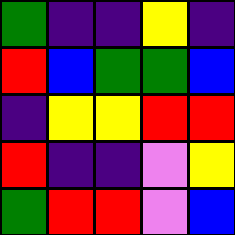[["green", "indigo", "indigo", "yellow", "indigo"], ["red", "blue", "green", "green", "blue"], ["indigo", "yellow", "yellow", "red", "red"], ["red", "indigo", "indigo", "violet", "yellow"], ["green", "red", "red", "violet", "blue"]]